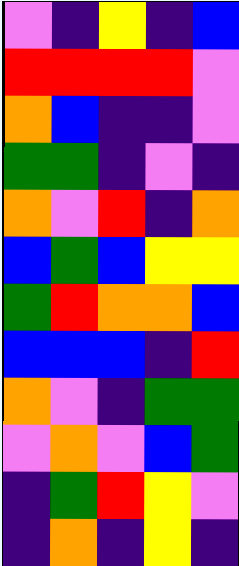[["violet", "indigo", "yellow", "indigo", "blue"], ["red", "red", "red", "red", "violet"], ["orange", "blue", "indigo", "indigo", "violet"], ["green", "green", "indigo", "violet", "indigo"], ["orange", "violet", "red", "indigo", "orange"], ["blue", "green", "blue", "yellow", "yellow"], ["green", "red", "orange", "orange", "blue"], ["blue", "blue", "blue", "indigo", "red"], ["orange", "violet", "indigo", "green", "green"], ["violet", "orange", "violet", "blue", "green"], ["indigo", "green", "red", "yellow", "violet"], ["indigo", "orange", "indigo", "yellow", "indigo"]]